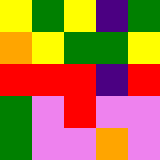[["yellow", "green", "yellow", "indigo", "green"], ["orange", "yellow", "green", "green", "yellow"], ["red", "red", "red", "indigo", "red"], ["green", "violet", "red", "violet", "violet"], ["green", "violet", "violet", "orange", "violet"]]